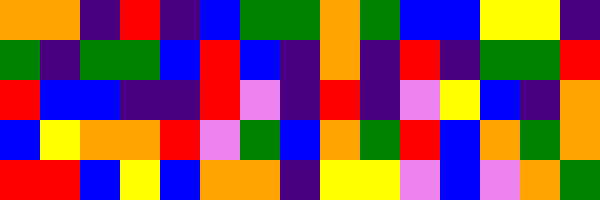[["orange", "orange", "indigo", "red", "indigo", "blue", "green", "green", "orange", "green", "blue", "blue", "yellow", "yellow", "indigo"], ["green", "indigo", "green", "green", "blue", "red", "blue", "indigo", "orange", "indigo", "red", "indigo", "green", "green", "red"], ["red", "blue", "blue", "indigo", "indigo", "red", "violet", "indigo", "red", "indigo", "violet", "yellow", "blue", "indigo", "orange"], ["blue", "yellow", "orange", "orange", "red", "violet", "green", "blue", "orange", "green", "red", "blue", "orange", "green", "orange"], ["red", "red", "blue", "yellow", "blue", "orange", "orange", "indigo", "yellow", "yellow", "violet", "blue", "violet", "orange", "green"]]